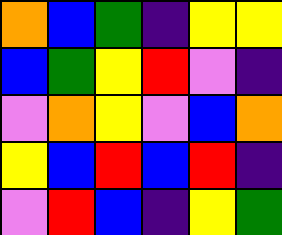[["orange", "blue", "green", "indigo", "yellow", "yellow"], ["blue", "green", "yellow", "red", "violet", "indigo"], ["violet", "orange", "yellow", "violet", "blue", "orange"], ["yellow", "blue", "red", "blue", "red", "indigo"], ["violet", "red", "blue", "indigo", "yellow", "green"]]